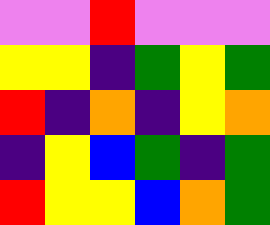[["violet", "violet", "red", "violet", "violet", "violet"], ["yellow", "yellow", "indigo", "green", "yellow", "green"], ["red", "indigo", "orange", "indigo", "yellow", "orange"], ["indigo", "yellow", "blue", "green", "indigo", "green"], ["red", "yellow", "yellow", "blue", "orange", "green"]]